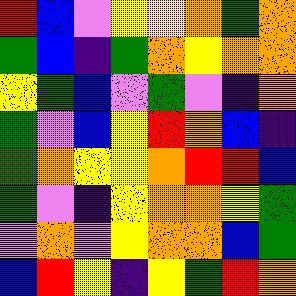[["red", "blue", "violet", "yellow", "yellow", "orange", "green", "orange"], ["green", "blue", "indigo", "green", "orange", "yellow", "orange", "orange"], ["yellow", "green", "blue", "violet", "green", "violet", "indigo", "orange"], ["green", "violet", "blue", "yellow", "red", "orange", "blue", "indigo"], ["green", "orange", "yellow", "yellow", "orange", "red", "red", "blue"], ["green", "violet", "indigo", "yellow", "orange", "orange", "yellow", "green"], ["violet", "orange", "violet", "yellow", "orange", "orange", "blue", "green"], ["blue", "red", "yellow", "indigo", "yellow", "green", "red", "orange"]]